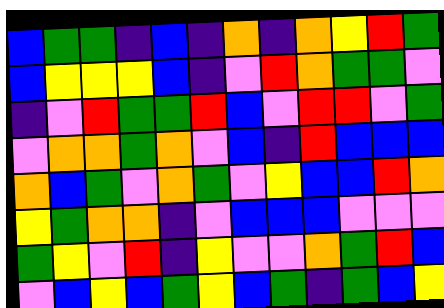[["blue", "green", "green", "indigo", "blue", "indigo", "orange", "indigo", "orange", "yellow", "red", "green"], ["blue", "yellow", "yellow", "yellow", "blue", "indigo", "violet", "red", "orange", "green", "green", "violet"], ["indigo", "violet", "red", "green", "green", "red", "blue", "violet", "red", "red", "violet", "green"], ["violet", "orange", "orange", "green", "orange", "violet", "blue", "indigo", "red", "blue", "blue", "blue"], ["orange", "blue", "green", "violet", "orange", "green", "violet", "yellow", "blue", "blue", "red", "orange"], ["yellow", "green", "orange", "orange", "indigo", "violet", "blue", "blue", "blue", "violet", "violet", "violet"], ["green", "yellow", "violet", "red", "indigo", "yellow", "violet", "violet", "orange", "green", "red", "blue"], ["violet", "blue", "yellow", "blue", "green", "yellow", "blue", "green", "indigo", "green", "blue", "yellow"]]